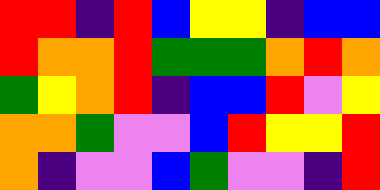[["red", "red", "indigo", "red", "blue", "yellow", "yellow", "indigo", "blue", "blue"], ["red", "orange", "orange", "red", "green", "green", "green", "orange", "red", "orange"], ["green", "yellow", "orange", "red", "indigo", "blue", "blue", "red", "violet", "yellow"], ["orange", "orange", "green", "violet", "violet", "blue", "red", "yellow", "yellow", "red"], ["orange", "indigo", "violet", "violet", "blue", "green", "violet", "violet", "indigo", "red"]]